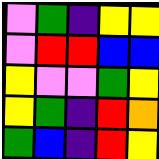[["violet", "green", "indigo", "yellow", "yellow"], ["violet", "red", "red", "blue", "blue"], ["yellow", "violet", "violet", "green", "yellow"], ["yellow", "green", "indigo", "red", "orange"], ["green", "blue", "indigo", "red", "yellow"]]